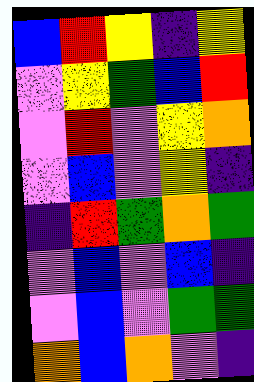[["blue", "red", "yellow", "indigo", "yellow"], ["violet", "yellow", "green", "blue", "red"], ["violet", "red", "violet", "yellow", "orange"], ["violet", "blue", "violet", "yellow", "indigo"], ["indigo", "red", "green", "orange", "green"], ["violet", "blue", "violet", "blue", "indigo"], ["violet", "blue", "violet", "green", "green"], ["orange", "blue", "orange", "violet", "indigo"]]